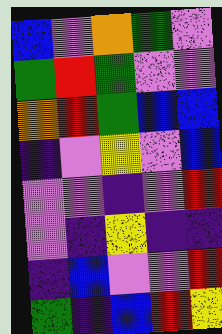[["blue", "violet", "orange", "green", "violet"], ["green", "red", "green", "violet", "violet"], ["orange", "red", "green", "blue", "blue"], ["indigo", "violet", "yellow", "violet", "blue"], ["violet", "violet", "indigo", "violet", "red"], ["violet", "indigo", "yellow", "indigo", "indigo"], ["indigo", "blue", "violet", "violet", "red"], ["green", "indigo", "blue", "red", "yellow"]]